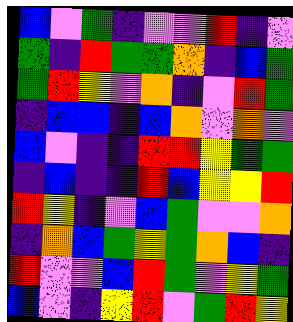[["blue", "violet", "green", "indigo", "violet", "violet", "red", "indigo", "violet"], ["green", "indigo", "red", "green", "green", "orange", "indigo", "blue", "green"], ["green", "red", "yellow", "violet", "orange", "indigo", "violet", "red", "green"], ["indigo", "blue", "blue", "indigo", "blue", "orange", "violet", "orange", "violet"], ["blue", "violet", "indigo", "indigo", "red", "red", "yellow", "green", "green"], ["indigo", "blue", "indigo", "indigo", "red", "blue", "yellow", "yellow", "red"], ["red", "yellow", "indigo", "violet", "blue", "green", "violet", "violet", "orange"], ["indigo", "orange", "blue", "green", "yellow", "green", "orange", "blue", "indigo"], ["red", "violet", "violet", "blue", "red", "green", "violet", "yellow", "green"], ["blue", "violet", "indigo", "yellow", "red", "violet", "green", "red", "yellow"]]